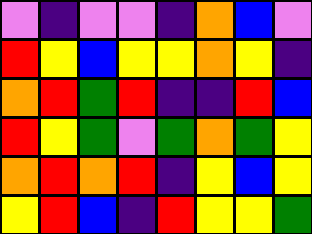[["violet", "indigo", "violet", "violet", "indigo", "orange", "blue", "violet"], ["red", "yellow", "blue", "yellow", "yellow", "orange", "yellow", "indigo"], ["orange", "red", "green", "red", "indigo", "indigo", "red", "blue"], ["red", "yellow", "green", "violet", "green", "orange", "green", "yellow"], ["orange", "red", "orange", "red", "indigo", "yellow", "blue", "yellow"], ["yellow", "red", "blue", "indigo", "red", "yellow", "yellow", "green"]]